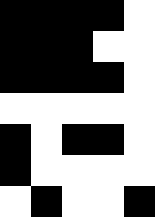[["black", "black", "black", "black", "white"], ["black", "black", "black", "white", "white"], ["black", "black", "black", "black", "white"], ["white", "white", "white", "white", "white"], ["black", "white", "black", "black", "white"], ["black", "white", "white", "white", "white"], ["white", "black", "white", "white", "black"]]